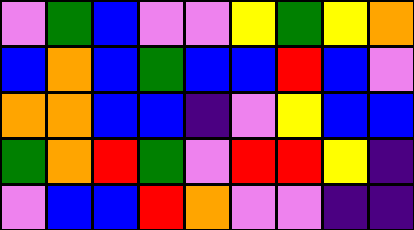[["violet", "green", "blue", "violet", "violet", "yellow", "green", "yellow", "orange"], ["blue", "orange", "blue", "green", "blue", "blue", "red", "blue", "violet"], ["orange", "orange", "blue", "blue", "indigo", "violet", "yellow", "blue", "blue"], ["green", "orange", "red", "green", "violet", "red", "red", "yellow", "indigo"], ["violet", "blue", "blue", "red", "orange", "violet", "violet", "indigo", "indigo"]]